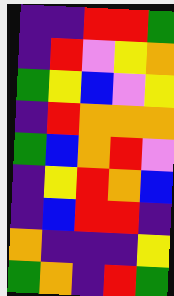[["indigo", "indigo", "red", "red", "green"], ["indigo", "red", "violet", "yellow", "orange"], ["green", "yellow", "blue", "violet", "yellow"], ["indigo", "red", "orange", "orange", "orange"], ["green", "blue", "orange", "red", "violet"], ["indigo", "yellow", "red", "orange", "blue"], ["indigo", "blue", "red", "red", "indigo"], ["orange", "indigo", "indigo", "indigo", "yellow"], ["green", "orange", "indigo", "red", "green"]]